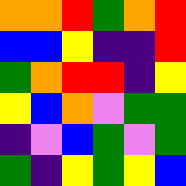[["orange", "orange", "red", "green", "orange", "red"], ["blue", "blue", "yellow", "indigo", "indigo", "red"], ["green", "orange", "red", "red", "indigo", "yellow"], ["yellow", "blue", "orange", "violet", "green", "green"], ["indigo", "violet", "blue", "green", "violet", "green"], ["green", "indigo", "yellow", "green", "yellow", "blue"]]